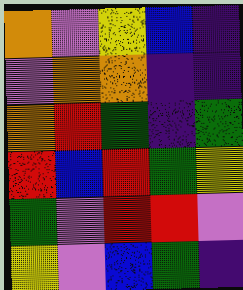[["orange", "violet", "yellow", "blue", "indigo"], ["violet", "orange", "orange", "indigo", "indigo"], ["orange", "red", "green", "indigo", "green"], ["red", "blue", "red", "green", "yellow"], ["green", "violet", "red", "red", "violet"], ["yellow", "violet", "blue", "green", "indigo"]]